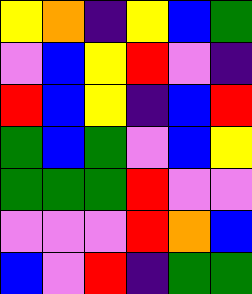[["yellow", "orange", "indigo", "yellow", "blue", "green"], ["violet", "blue", "yellow", "red", "violet", "indigo"], ["red", "blue", "yellow", "indigo", "blue", "red"], ["green", "blue", "green", "violet", "blue", "yellow"], ["green", "green", "green", "red", "violet", "violet"], ["violet", "violet", "violet", "red", "orange", "blue"], ["blue", "violet", "red", "indigo", "green", "green"]]